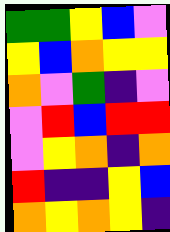[["green", "green", "yellow", "blue", "violet"], ["yellow", "blue", "orange", "yellow", "yellow"], ["orange", "violet", "green", "indigo", "violet"], ["violet", "red", "blue", "red", "red"], ["violet", "yellow", "orange", "indigo", "orange"], ["red", "indigo", "indigo", "yellow", "blue"], ["orange", "yellow", "orange", "yellow", "indigo"]]